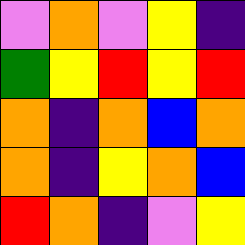[["violet", "orange", "violet", "yellow", "indigo"], ["green", "yellow", "red", "yellow", "red"], ["orange", "indigo", "orange", "blue", "orange"], ["orange", "indigo", "yellow", "orange", "blue"], ["red", "orange", "indigo", "violet", "yellow"]]